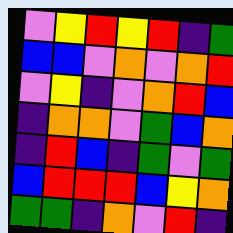[["violet", "yellow", "red", "yellow", "red", "indigo", "green"], ["blue", "blue", "violet", "orange", "violet", "orange", "red"], ["violet", "yellow", "indigo", "violet", "orange", "red", "blue"], ["indigo", "orange", "orange", "violet", "green", "blue", "orange"], ["indigo", "red", "blue", "indigo", "green", "violet", "green"], ["blue", "red", "red", "red", "blue", "yellow", "orange"], ["green", "green", "indigo", "orange", "violet", "red", "indigo"]]